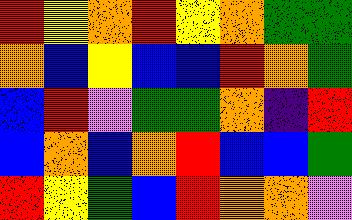[["red", "yellow", "orange", "red", "yellow", "orange", "green", "green"], ["orange", "blue", "yellow", "blue", "blue", "red", "orange", "green"], ["blue", "red", "violet", "green", "green", "orange", "indigo", "red"], ["blue", "orange", "blue", "orange", "red", "blue", "blue", "green"], ["red", "yellow", "green", "blue", "red", "orange", "orange", "violet"]]